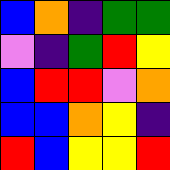[["blue", "orange", "indigo", "green", "green"], ["violet", "indigo", "green", "red", "yellow"], ["blue", "red", "red", "violet", "orange"], ["blue", "blue", "orange", "yellow", "indigo"], ["red", "blue", "yellow", "yellow", "red"]]